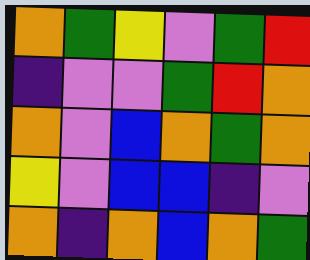[["orange", "green", "yellow", "violet", "green", "red"], ["indigo", "violet", "violet", "green", "red", "orange"], ["orange", "violet", "blue", "orange", "green", "orange"], ["yellow", "violet", "blue", "blue", "indigo", "violet"], ["orange", "indigo", "orange", "blue", "orange", "green"]]